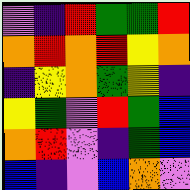[["violet", "indigo", "red", "green", "green", "red"], ["orange", "red", "orange", "red", "yellow", "orange"], ["indigo", "yellow", "orange", "green", "yellow", "indigo"], ["yellow", "green", "violet", "red", "green", "blue"], ["orange", "red", "violet", "indigo", "green", "blue"], ["blue", "indigo", "violet", "blue", "orange", "violet"]]